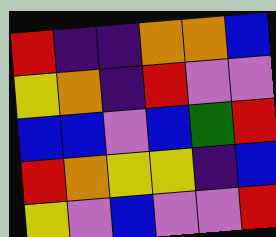[["red", "indigo", "indigo", "orange", "orange", "blue"], ["yellow", "orange", "indigo", "red", "violet", "violet"], ["blue", "blue", "violet", "blue", "green", "red"], ["red", "orange", "yellow", "yellow", "indigo", "blue"], ["yellow", "violet", "blue", "violet", "violet", "red"]]